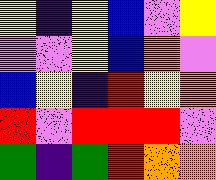[["yellow", "indigo", "yellow", "blue", "violet", "yellow"], ["violet", "violet", "yellow", "blue", "orange", "violet"], ["blue", "yellow", "indigo", "red", "yellow", "orange"], ["red", "violet", "red", "red", "red", "violet"], ["green", "indigo", "green", "red", "orange", "orange"]]